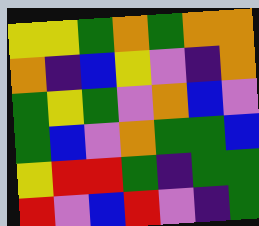[["yellow", "yellow", "green", "orange", "green", "orange", "orange"], ["orange", "indigo", "blue", "yellow", "violet", "indigo", "orange"], ["green", "yellow", "green", "violet", "orange", "blue", "violet"], ["green", "blue", "violet", "orange", "green", "green", "blue"], ["yellow", "red", "red", "green", "indigo", "green", "green"], ["red", "violet", "blue", "red", "violet", "indigo", "green"]]